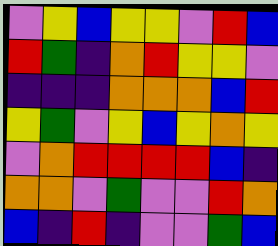[["violet", "yellow", "blue", "yellow", "yellow", "violet", "red", "blue"], ["red", "green", "indigo", "orange", "red", "yellow", "yellow", "violet"], ["indigo", "indigo", "indigo", "orange", "orange", "orange", "blue", "red"], ["yellow", "green", "violet", "yellow", "blue", "yellow", "orange", "yellow"], ["violet", "orange", "red", "red", "red", "red", "blue", "indigo"], ["orange", "orange", "violet", "green", "violet", "violet", "red", "orange"], ["blue", "indigo", "red", "indigo", "violet", "violet", "green", "blue"]]